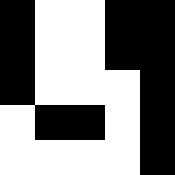[["black", "white", "white", "black", "black"], ["black", "white", "white", "black", "black"], ["black", "white", "white", "white", "black"], ["white", "black", "black", "white", "black"], ["white", "white", "white", "white", "black"]]